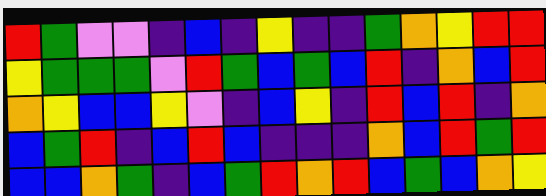[["red", "green", "violet", "violet", "indigo", "blue", "indigo", "yellow", "indigo", "indigo", "green", "orange", "yellow", "red", "red"], ["yellow", "green", "green", "green", "violet", "red", "green", "blue", "green", "blue", "red", "indigo", "orange", "blue", "red"], ["orange", "yellow", "blue", "blue", "yellow", "violet", "indigo", "blue", "yellow", "indigo", "red", "blue", "red", "indigo", "orange"], ["blue", "green", "red", "indigo", "blue", "red", "blue", "indigo", "indigo", "indigo", "orange", "blue", "red", "green", "red"], ["blue", "blue", "orange", "green", "indigo", "blue", "green", "red", "orange", "red", "blue", "green", "blue", "orange", "yellow"]]